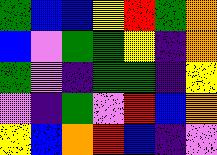[["green", "blue", "blue", "yellow", "red", "green", "orange"], ["blue", "violet", "green", "green", "yellow", "indigo", "orange"], ["green", "violet", "indigo", "green", "green", "indigo", "yellow"], ["violet", "indigo", "green", "violet", "red", "blue", "orange"], ["yellow", "blue", "orange", "red", "blue", "indigo", "violet"]]